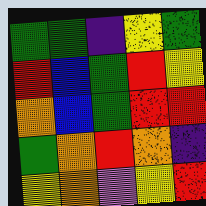[["green", "green", "indigo", "yellow", "green"], ["red", "blue", "green", "red", "yellow"], ["orange", "blue", "green", "red", "red"], ["green", "orange", "red", "orange", "indigo"], ["yellow", "orange", "violet", "yellow", "red"]]